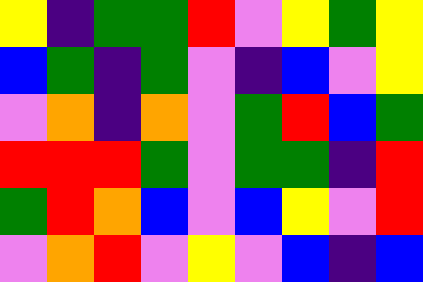[["yellow", "indigo", "green", "green", "red", "violet", "yellow", "green", "yellow"], ["blue", "green", "indigo", "green", "violet", "indigo", "blue", "violet", "yellow"], ["violet", "orange", "indigo", "orange", "violet", "green", "red", "blue", "green"], ["red", "red", "red", "green", "violet", "green", "green", "indigo", "red"], ["green", "red", "orange", "blue", "violet", "blue", "yellow", "violet", "red"], ["violet", "orange", "red", "violet", "yellow", "violet", "blue", "indigo", "blue"]]